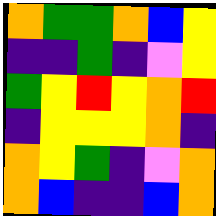[["orange", "green", "green", "orange", "blue", "yellow"], ["indigo", "indigo", "green", "indigo", "violet", "yellow"], ["green", "yellow", "red", "yellow", "orange", "red"], ["indigo", "yellow", "yellow", "yellow", "orange", "indigo"], ["orange", "yellow", "green", "indigo", "violet", "orange"], ["orange", "blue", "indigo", "indigo", "blue", "orange"]]